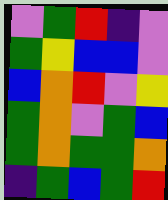[["violet", "green", "red", "indigo", "violet"], ["green", "yellow", "blue", "blue", "violet"], ["blue", "orange", "red", "violet", "yellow"], ["green", "orange", "violet", "green", "blue"], ["green", "orange", "green", "green", "orange"], ["indigo", "green", "blue", "green", "red"]]